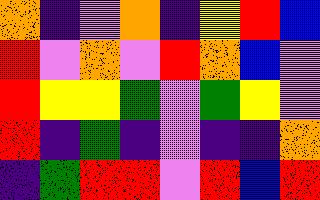[["orange", "indigo", "violet", "orange", "indigo", "yellow", "red", "blue"], ["red", "violet", "orange", "violet", "red", "orange", "blue", "violet"], ["red", "yellow", "yellow", "green", "violet", "green", "yellow", "violet"], ["red", "indigo", "green", "indigo", "violet", "indigo", "indigo", "orange"], ["indigo", "green", "red", "red", "violet", "red", "blue", "red"]]